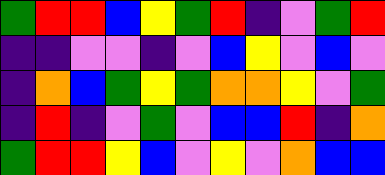[["green", "red", "red", "blue", "yellow", "green", "red", "indigo", "violet", "green", "red"], ["indigo", "indigo", "violet", "violet", "indigo", "violet", "blue", "yellow", "violet", "blue", "violet"], ["indigo", "orange", "blue", "green", "yellow", "green", "orange", "orange", "yellow", "violet", "green"], ["indigo", "red", "indigo", "violet", "green", "violet", "blue", "blue", "red", "indigo", "orange"], ["green", "red", "red", "yellow", "blue", "violet", "yellow", "violet", "orange", "blue", "blue"]]